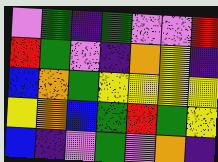[["violet", "green", "indigo", "green", "violet", "violet", "red"], ["red", "green", "violet", "indigo", "orange", "yellow", "indigo"], ["blue", "orange", "green", "yellow", "yellow", "yellow", "yellow"], ["yellow", "orange", "blue", "green", "red", "green", "yellow"], ["blue", "indigo", "violet", "green", "violet", "orange", "indigo"]]